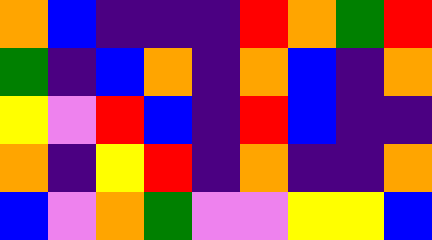[["orange", "blue", "indigo", "indigo", "indigo", "red", "orange", "green", "red"], ["green", "indigo", "blue", "orange", "indigo", "orange", "blue", "indigo", "orange"], ["yellow", "violet", "red", "blue", "indigo", "red", "blue", "indigo", "indigo"], ["orange", "indigo", "yellow", "red", "indigo", "orange", "indigo", "indigo", "orange"], ["blue", "violet", "orange", "green", "violet", "violet", "yellow", "yellow", "blue"]]